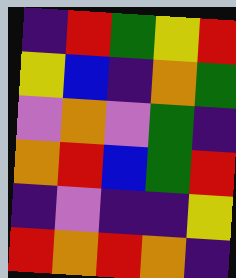[["indigo", "red", "green", "yellow", "red"], ["yellow", "blue", "indigo", "orange", "green"], ["violet", "orange", "violet", "green", "indigo"], ["orange", "red", "blue", "green", "red"], ["indigo", "violet", "indigo", "indigo", "yellow"], ["red", "orange", "red", "orange", "indigo"]]